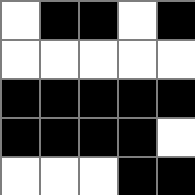[["white", "black", "black", "white", "black"], ["white", "white", "white", "white", "white"], ["black", "black", "black", "black", "black"], ["black", "black", "black", "black", "white"], ["white", "white", "white", "black", "black"]]